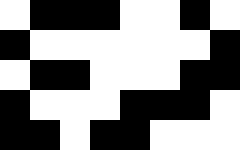[["white", "black", "black", "black", "white", "white", "black", "white"], ["black", "white", "white", "white", "white", "white", "white", "black"], ["white", "black", "black", "white", "white", "white", "black", "black"], ["black", "white", "white", "white", "black", "black", "black", "white"], ["black", "black", "white", "black", "black", "white", "white", "white"]]